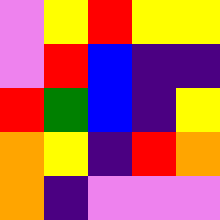[["violet", "yellow", "red", "yellow", "yellow"], ["violet", "red", "blue", "indigo", "indigo"], ["red", "green", "blue", "indigo", "yellow"], ["orange", "yellow", "indigo", "red", "orange"], ["orange", "indigo", "violet", "violet", "violet"]]